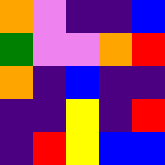[["orange", "violet", "indigo", "indigo", "blue"], ["green", "violet", "violet", "orange", "red"], ["orange", "indigo", "blue", "indigo", "indigo"], ["indigo", "indigo", "yellow", "indigo", "red"], ["indigo", "red", "yellow", "blue", "blue"]]